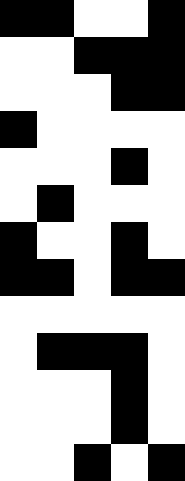[["black", "black", "white", "white", "black"], ["white", "white", "black", "black", "black"], ["white", "white", "white", "black", "black"], ["black", "white", "white", "white", "white"], ["white", "white", "white", "black", "white"], ["white", "black", "white", "white", "white"], ["black", "white", "white", "black", "white"], ["black", "black", "white", "black", "black"], ["white", "white", "white", "white", "white"], ["white", "black", "black", "black", "white"], ["white", "white", "white", "black", "white"], ["white", "white", "white", "black", "white"], ["white", "white", "black", "white", "black"]]